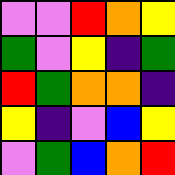[["violet", "violet", "red", "orange", "yellow"], ["green", "violet", "yellow", "indigo", "green"], ["red", "green", "orange", "orange", "indigo"], ["yellow", "indigo", "violet", "blue", "yellow"], ["violet", "green", "blue", "orange", "red"]]